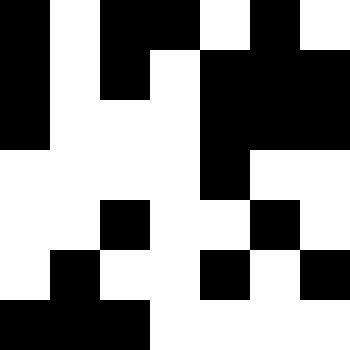[["black", "white", "black", "black", "white", "black", "white"], ["black", "white", "black", "white", "black", "black", "black"], ["black", "white", "white", "white", "black", "black", "black"], ["white", "white", "white", "white", "black", "white", "white"], ["white", "white", "black", "white", "white", "black", "white"], ["white", "black", "white", "white", "black", "white", "black"], ["black", "black", "black", "white", "white", "white", "white"]]